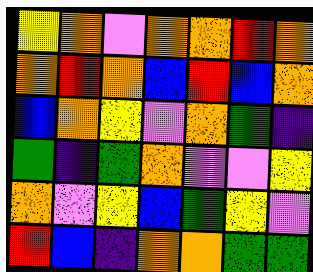[["yellow", "orange", "violet", "orange", "orange", "red", "orange"], ["orange", "red", "orange", "blue", "red", "blue", "orange"], ["blue", "orange", "yellow", "violet", "orange", "green", "indigo"], ["green", "indigo", "green", "orange", "violet", "violet", "yellow"], ["orange", "violet", "yellow", "blue", "green", "yellow", "violet"], ["red", "blue", "indigo", "orange", "orange", "green", "green"]]